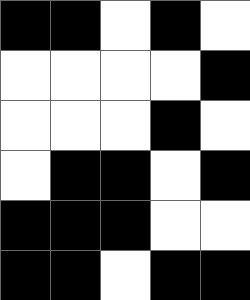[["black", "black", "white", "black", "white"], ["white", "white", "white", "white", "black"], ["white", "white", "white", "black", "white"], ["white", "black", "black", "white", "black"], ["black", "black", "black", "white", "white"], ["black", "black", "white", "black", "black"]]